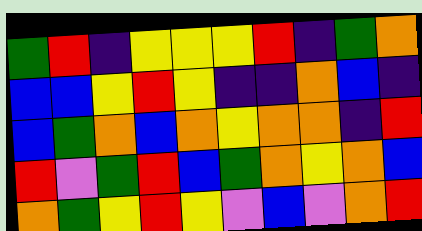[["green", "red", "indigo", "yellow", "yellow", "yellow", "red", "indigo", "green", "orange"], ["blue", "blue", "yellow", "red", "yellow", "indigo", "indigo", "orange", "blue", "indigo"], ["blue", "green", "orange", "blue", "orange", "yellow", "orange", "orange", "indigo", "red"], ["red", "violet", "green", "red", "blue", "green", "orange", "yellow", "orange", "blue"], ["orange", "green", "yellow", "red", "yellow", "violet", "blue", "violet", "orange", "red"]]